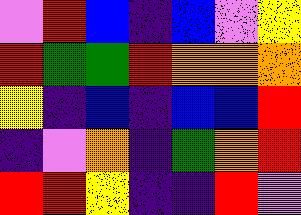[["violet", "red", "blue", "indigo", "blue", "violet", "yellow"], ["red", "green", "green", "red", "orange", "orange", "orange"], ["yellow", "indigo", "blue", "indigo", "blue", "blue", "red"], ["indigo", "violet", "orange", "indigo", "green", "orange", "red"], ["red", "red", "yellow", "indigo", "indigo", "red", "violet"]]